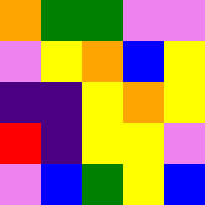[["orange", "green", "green", "violet", "violet"], ["violet", "yellow", "orange", "blue", "yellow"], ["indigo", "indigo", "yellow", "orange", "yellow"], ["red", "indigo", "yellow", "yellow", "violet"], ["violet", "blue", "green", "yellow", "blue"]]